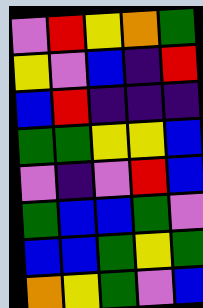[["violet", "red", "yellow", "orange", "green"], ["yellow", "violet", "blue", "indigo", "red"], ["blue", "red", "indigo", "indigo", "indigo"], ["green", "green", "yellow", "yellow", "blue"], ["violet", "indigo", "violet", "red", "blue"], ["green", "blue", "blue", "green", "violet"], ["blue", "blue", "green", "yellow", "green"], ["orange", "yellow", "green", "violet", "blue"]]